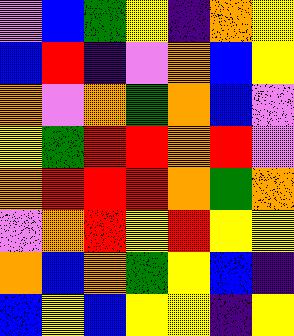[["violet", "blue", "green", "yellow", "indigo", "orange", "yellow"], ["blue", "red", "indigo", "violet", "orange", "blue", "yellow"], ["orange", "violet", "orange", "green", "orange", "blue", "violet"], ["yellow", "green", "red", "red", "orange", "red", "violet"], ["orange", "red", "red", "red", "orange", "green", "orange"], ["violet", "orange", "red", "yellow", "red", "yellow", "yellow"], ["orange", "blue", "orange", "green", "yellow", "blue", "indigo"], ["blue", "yellow", "blue", "yellow", "yellow", "indigo", "yellow"]]